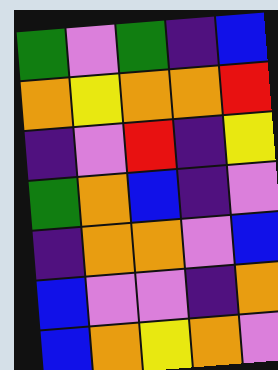[["green", "violet", "green", "indigo", "blue"], ["orange", "yellow", "orange", "orange", "red"], ["indigo", "violet", "red", "indigo", "yellow"], ["green", "orange", "blue", "indigo", "violet"], ["indigo", "orange", "orange", "violet", "blue"], ["blue", "violet", "violet", "indigo", "orange"], ["blue", "orange", "yellow", "orange", "violet"]]